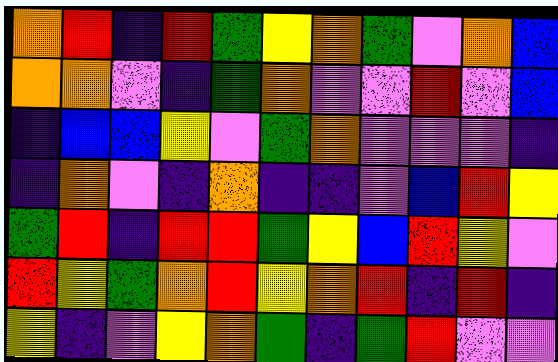[["orange", "red", "indigo", "red", "green", "yellow", "orange", "green", "violet", "orange", "blue"], ["orange", "orange", "violet", "indigo", "green", "orange", "violet", "violet", "red", "violet", "blue"], ["indigo", "blue", "blue", "yellow", "violet", "green", "orange", "violet", "violet", "violet", "indigo"], ["indigo", "orange", "violet", "indigo", "orange", "indigo", "indigo", "violet", "blue", "red", "yellow"], ["green", "red", "indigo", "red", "red", "green", "yellow", "blue", "red", "yellow", "violet"], ["red", "yellow", "green", "orange", "red", "yellow", "orange", "red", "indigo", "red", "indigo"], ["yellow", "indigo", "violet", "yellow", "orange", "green", "indigo", "green", "red", "violet", "violet"]]